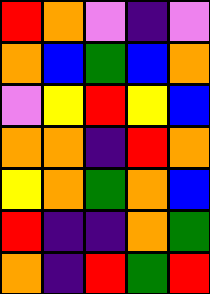[["red", "orange", "violet", "indigo", "violet"], ["orange", "blue", "green", "blue", "orange"], ["violet", "yellow", "red", "yellow", "blue"], ["orange", "orange", "indigo", "red", "orange"], ["yellow", "orange", "green", "orange", "blue"], ["red", "indigo", "indigo", "orange", "green"], ["orange", "indigo", "red", "green", "red"]]